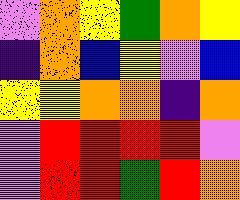[["violet", "orange", "yellow", "green", "orange", "yellow"], ["indigo", "orange", "blue", "yellow", "violet", "blue"], ["yellow", "yellow", "orange", "orange", "indigo", "orange"], ["violet", "red", "red", "red", "red", "violet"], ["violet", "red", "red", "green", "red", "orange"]]